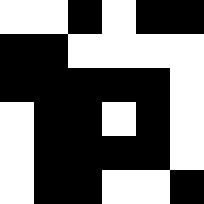[["white", "white", "black", "white", "black", "black"], ["black", "black", "white", "white", "white", "white"], ["black", "black", "black", "black", "black", "white"], ["white", "black", "black", "white", "black", "white"], ["white", "black", "black", "black", "black", "white"], ["white", "black", "black", "white", "white", "black"]]